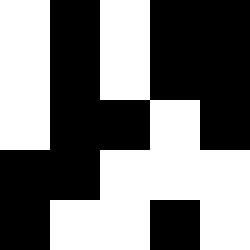[["white", "black", "white", "black", "black"], ["white", "black", "white", "black", "black"], ["white", "black", "black", "white", "black"], ["black", "black", "white", "white", "white"], ["black", "white", "white", "black", "white"]]